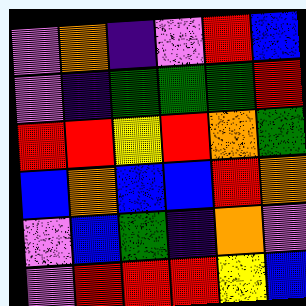[["violet", "orange", "indigo", "violet", "red", "blue"], ["violet", "indigo", "green", "green", "green", "red"], ["red", "red", "yellow", "red", "orange", "green"], ["blue", "orange", "blue", "blue", "red", "orange"], ["violet", "blue", "green", "indigo", "orange", "violet"], ["violet", "red", "red", "red", "yellow", "blue"]]